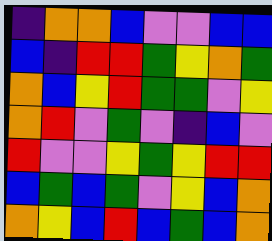[["indigo", "orange", "orange", "blue", "violet", "violet", "blue", "blue"], ["blue", "indigo", "red", "red", "green", "yellow", "orange", "green"], ["orange", "blue", "yellow", "red", "green", "green", "violet", "yellow"], ["orange", "red", "violet", "green", "violet", "indigo", "blue", "violet"], ["red", "violet", "violet", "yellow", "green", "yellow", "red", "red"], ["blue", "green", "blue", "green", "violet", "yellow", "blue", "orange"], ["orange", "yellow", "blue", "red", "blue", "green", "blue", "orange"]]